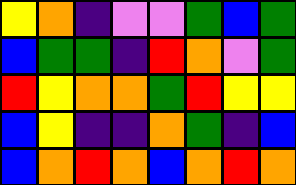[["yellow", "orange", "indigo", "violet", "violet", "green", "blue", "green"], ["blue", "green", "green", "indigo", "red", "orange", "violet", "green"], ["red", "yellow", "orange", "orange", "green", "red", "yellow", "yellow"], ["blue", "yellow", "indigo", "indigo", "orange", "green", "indigo", "blue"], ["blue", "orange", "red", "orange", "blue", "orange", "red", "orange"]]